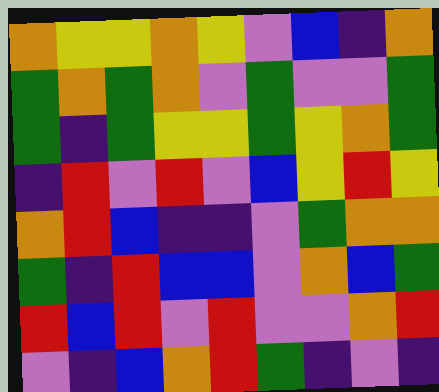[["orange", "yellow", "yellow", "orange", "yellow", "violet", "blue", "indigo", "orange"], ["green", "orange", "green", "orange", "violet", "green", "violet", "violet", "green"], ["green", "indigo", "green", "yellow", "yellow", "green", "yellow", "orange", "green"], ["indigo", "red", "violet", "red", "violet", "blue", "yellow", "red", "yellow"], ["orange", "red", "blue", "indigo", "indigo", "violet", "green", "orange", "orange"], ["green", "indigo", "red", "blue", "blue", "violet", "orange", "blue", "green"], ["red", "blue", "red", "violet", "red", "violet", "violet", "orange", "red"], ["violet", "indigo", "blue", "orange", "red", "green", "indigo", "violet", "indigo"]]